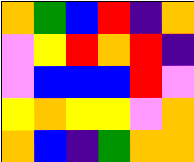[["orange", "green", "blue", "red", "indigo", "orange"], ["violet", "yellow", "red", "orange", "red", "indigo"], ["violet", "blue", "blue", "blue", "red", "violet"], ["yellow", "orange", "yellow", "yellow", "violet", "orange"], ["orange", "blue", "indigo", "green", "orange", "orange"]]